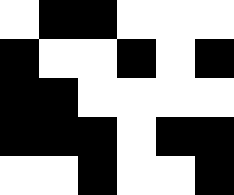[["white", "black", "black", "white", "white", "white"], ["black", "white", "white", "black", "white", "black"], ["black", "black", "white", "white", "white", "white"], ["black", "black", "black", "white", "black", "black"], ["white", "white", "black", "white", "white", "black"]]